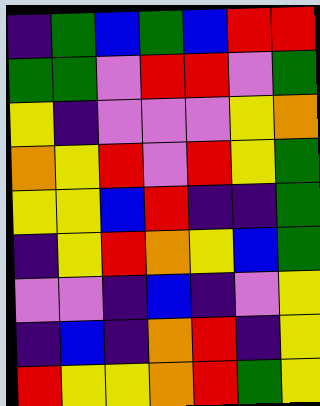[["indigo", "green", "blue", "green", "blue", "red", "red"], ["green", "green", "violet", "red", "red", "violet", "green"], ["yellow", "indigo", "violet", "violet", "violet", "yellow", "orange"], ["orange", "yellow", "red", "violet", "red", "yellow", "green"], ["yellow", "yellow", "blue", "red", "indigo", "indigo", "green"], ["indigo", "yellow", "red", "orange", "yellow", "blue", "green"], ["violet", "violet", "indigo", "blue", "indigo", "violet", "yellow"], ["indigo", "blue", "indigo", "orange", "red", "indigo", "yellow"], ["red", "yellow", "yellow", "orange", "red", "green", "yellow"]]